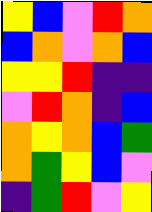[["yellow", "blue", "violet", "red", "orange"], ["blue", "orange", "violet", "orange", "blue"], ["yellow", "yellow", "red", "indigo", "indigo"], ["violet", "red", "orange", "indigo", "blue"], ["orange", "yellow", "orange", "blue", "green"], ["orange", "green", "yellow", "blue", "violet"], ["indigo", "green", "red", "violet", "yellow"]]